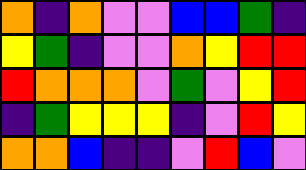[["orange", "indigo", "orange", "violet", "violet", "blue", "blue", "green", "indigo"], ["yellow", "green", "indigo", "violet", "violet", "orange", "yellow", "red", "red"], ["red", "orange", "orange", "orange", "violet", "green", "violet", "yellow", "red"], ["indigo", "green", "yellow", "yellow", "yellow", "indigo", "violet", "red", "yellow"], ["orange", "orange", "blue", "indigo", "indigo", "violet", "red", "blue", "violet"]]